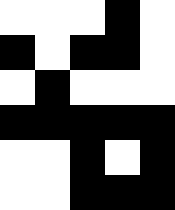[["white", "white", "white", "black", "white"], ["black", "white", "black", "black", "white"], ["white", "black", "white", "white", "white"], ["black", "black", "black", "black", "black"], ["white", "white", "black", "white", "black"], ["white", "white", "black", "black", "black"]]